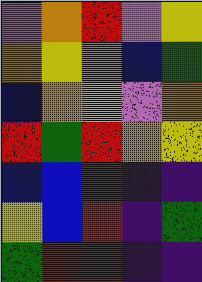[["violet", "orange", "red", "violet", "yellow"], ["orange", "yellow", "violet", "blue", "green"], ["blue", "orange", "yellow", "violet", "orange"], ["red", "green", "red", "orange", "yellow"], ["blue", "blue", "red", "indigo", "indigo"], ["yellow", "blue", "red", "indigo", "green"], ["green", "red", "red", "indigo", "indigo"]]